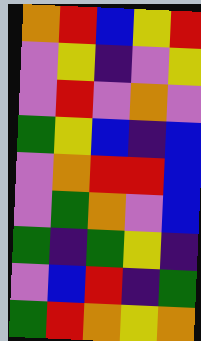[["orange", "red", "blue", "yellow", "red"], ["violet", "yellow", "indigo", "violet", "yellow"], ["violet", "red", "violet", "orange", "violet"], ["green", "yellow", "blue", "indigo", "blue"], ["violet", "orange", "red", "red", "blue"], ["violet", "green", "orange", "violet", "blue"], ["green", "indigo", "green", "yellow", "indigo"], ["violet", "blue", "red", "indigo", "green"], ["green", "red", "orange", "yellow", "orange"]]